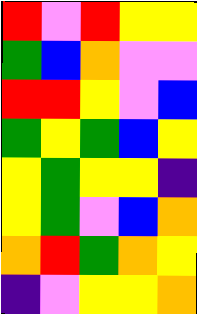[["red", "violet", "red", "yellow", "yellow"], ["green", "blue", "orange", "violet", "violet"], ["red", "red", "yellow", "violet", "blue"], ["green", "yellow", "green", "blue", "yellow"], ["yellow", "green", "yellow", "yellow", "indigo"], ["yellow", "green", "violet", "blue", "orange"], ["orange", "red", "green", "orange", "yellow"], ["indigo", "violet", "yellow", "yellow", "orange"]]